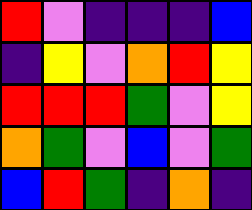[["red", "violet", "indigo", "indigo", "indigo", "blue"], ["indigo", "yellow", "violet", "orange", "red", "yellow"], ["red", "red", "red", "green", "violet", "yellow"], ["orange", "green", "violet", "blue", "violet", "green"], ["blue", "red", "green", "indigo", "orange", "indigo"]]